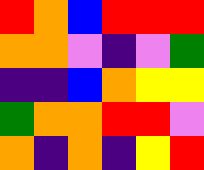[["red", "orange", "blue", "red", "red", "red"], ["orange", "orange", "violet", "indigo", "violet", "green"], ["indigo", "indigo", "blue", "orange", "yellow", "yellow"], ["green", "orange", "orange", "red", "red", "violet"], ["orange", "indigo", "orange", "indigo", "yellow", "red"]]